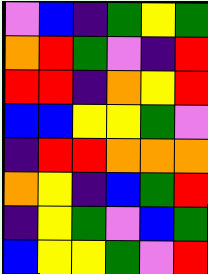[["violet", "blue", "indigo", "green", "yellow", "green"], ["orange", "red", "green", "violet", "indigo", "red"], ["red", "red", "indigo", "orange", "yellow", "red"], ["blue", "blue", "yellow", "yellow", "green", "violet"], ["indigo", "red", "red", "orange", "orange", "orange"], ["orange", "yellow", "indigo", "blue", "green", "red"], ["indigo", "yellow", "green", "violet", "blue", "green"], ["blue", "yellow", "yellow", "green", "violet", "red"]]